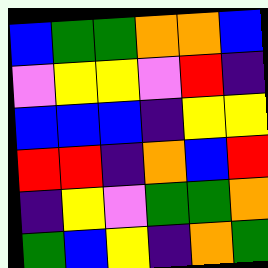[["blue", "green", "green", "orange", "orange", "blue"], ["violet", "yellow", "yellow", "violet", "red", "indigo"], ["blue", "blue", "blue", "indigo", "yellow", "yellow"], ["red", "red", "indigo", "orange", "blue", "red"], ["indigo", "yellow", "violet", "green", "green", "orange"], ["green", "blue", "yellow", "indigo", "orange", "green"]]